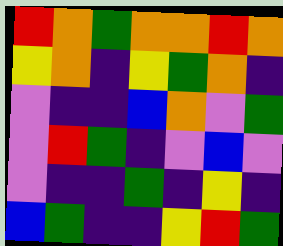[["red", "orange", "green", "orange", "orange", "red", "orange"], ["yellow", "orange", "indigo", "yellow", "green", "orange", "indigo"], ["violet", "indigo", "indigo", "blue", "orange", "violet", "green"], ["violet", "red", "green", "indigo", "violet", "blue", "violet"], ["violet", "indigo", "indigo", "green", "indigo", "yellow", "indigo"], ["blue", "green", "indigo", "indigo", "yellow", "red", "green"]]